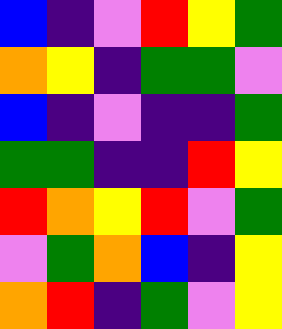[["blue", "indigo", "violet", "red", "yellow", "green"], ["orange", "yellow", "indigo", "green", "green", "violet"], ["blue", "indigo", "violet", "indigo", "indigo", "green"], ["green", "green", "indigo", "indigo", "red", "yellow"], ["red", "orange", "yellow", "red", "violet", "green"], ["violet", "green", "orange", "blue", "indigo", "yellow"], ["orange", "red", "indigo", "green", "violet", "yellow"]]